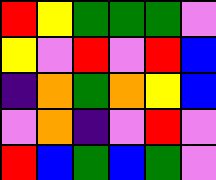[["red", "yellow", "green", "green", "green", "violet"], ["yellow", "violet", "red", "violet", "red", "blue"], ["indigo", "orange", "green", "orange", "yellow", "blue"], ["violet", "orange", "indigo", "violet", "red", "violet"], ["red", "blue", "green", "blue", "green", "violet"]]